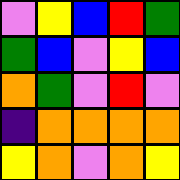[["violet", "yellow", "blue", "red", "green"], ["green", "blue", "violet", "yellow", "blue"], ["orange", "green", "violet", "red", "violet"], ["indigo", "orange", "orange", "orange", "orange"], ["yellow", "orange", "violet", "orange", "yellow"]]